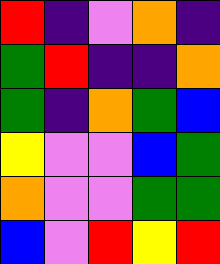[["red", "indigo", "violet", "orange", "indigo"], ["green", "red", "indigo", "indigo", "orange"], ["green", "indigo", "orange", "green", "blue"], ["yellow", "violet", "violet", "blue", "green"], ["orange", "violet", "violet", "green", "green"], ["blue", "violet", "red", "yellow", "red"]]